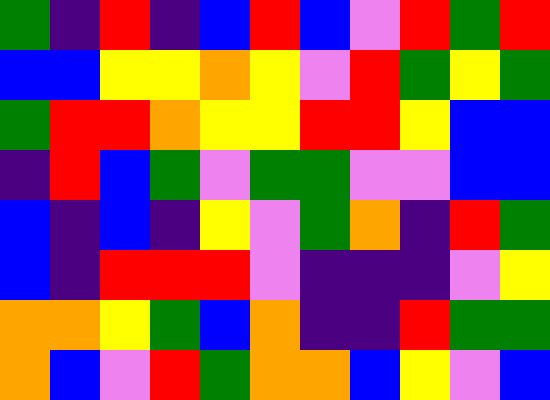[["green", "indigo", "red", "indigo", "blue", "red", "blue", "violet", "red", "green", "red"], ["blue", "blue", "yellow", "yellow", "orange", "yellow", "violet", "red", "green", "yellow", "green"], ["green", "red", "red", "orange", "yellow", "yellow", "red", "red", "yellow", "blue", "blue"], ["indigo", "red", "blue", "green", "violet", "green", "green", "violet", "violet", "blue", "blue"], ["blue", "indigo", "blue", "indigo", "yellow", "violet", "green", "orange", "indigo", "red", "green"], ["blue", "indigo", "red", "red", "red", "violet", "indigo", "indigo", "indigo", "violet", "yellow"], ["orange", "orange", "yellow", "green", "blue", "orange", "indigo", "indigo", "red", "green", "green"], ["orange", "blue", "violet", "red", "green", "orange", "orange", "blue", "yellow", "violet", "blue"]]